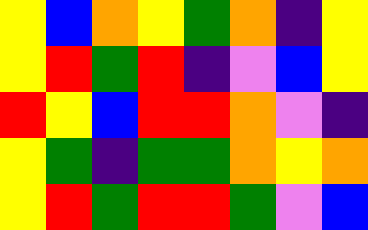[["yellow", "blue", "orange", "yellow", "green", "orange", "indigo", "yellow"], ["yellow", "red", "green", "red", "indigo", "violet", "blue", "yellow"], ["red", "yellow", "blue", "red", "red", "orange", "violet", "indigo"], ["yellow", "green", "indigo", "green", "green", "orange", "yellow", "orange"], ["yellow", "red", "green", "red", "red", "green", "violet", "blue"]]